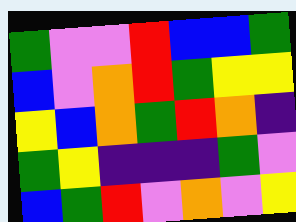[["green", "violet", "violet", "red", "blue", "blue", "green"], ["blue", "violet", "orange", "red", "green", "yellow", "yellow"], ["yellow", "blue", "orange", "green", "red", "orange", "indigo"], ["green", "yellow", "indigo", "indigo", "indigo", "green", "violet"], ["blue", "green", "red", "violet", "orange", "violet", "yellow"]]